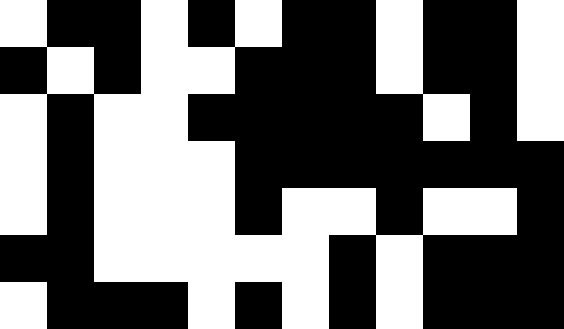[["white", "black", "black", "white", "black", "white", "black", "black", "white", "black", "black", "white"], ["black", "white", "black", "white", "white", "black", "black", "black", "white", "black", "black", "white"], ["white", "black", "white", "white", "black", "black", "black", "black", "black", "white", "black", "white"], ["white", "black", "white", "white", "white", "black", "black", "black", "black", "black", "black", "black"], ["white", "black", "white", "white", "white", "black", "white", "white", "black", "white", "white", "black"], ["black", "black", "white", "white", "white", "white", "white", "black", "white", "black", "black", "black"], ["white", "black", "black", "black", "white", "black", "white", "black", "white", "black", "black", "black"]]